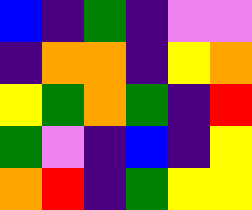[["blue", "indigo", "green", "indigo", "violet", "violet"], ["indigo", "orange", "orange", "indigo", "yellow", "orange"], ["yellow", "green", "orange", "green", "indigo", "red"], ["green", "violet", "indigo", "blue", "indigo", "yellow"], ["orange", "red", "indigo", "green", "yellow", "yellow"]]